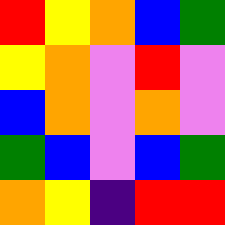[["red", "yellow", "orange", "blue", "green"], ["yellow", "orange", "violet", "red", "violet"], ["blue", "orange", "violet", "orange", "violet"], ["green", "blue", "violet", "blue", "green"], ["orange", "yellow", "indigo", "red", "red"]]